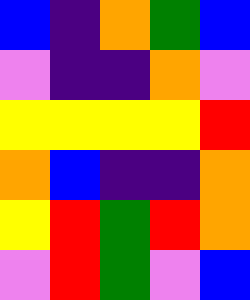[["blue", "indigo", "orange", "green", "blue"], ["violet", "indigo", "indigo", "orange", "violet"], ["yellow", "yellow", "yellow", "yellow", "red"], ["orange", "blue", "indigo", "indigo", "orange"], ["yellow", "red", "green", "red", "orange"], ["violet", "red", "green", "violet", "blue"]]